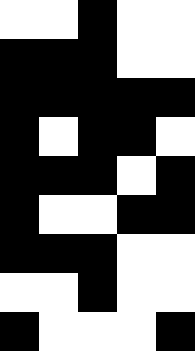[["white", "white", "black", "white", "white"], ["black", "black", "black", "white", "white"], ["black", "black", "black", "black", "black"], ["black", "white", "black", "black", "white"], ["black", "black", "black", "white", "black"], ["black", "white", "white", "black", "black"], ["black", "black", "black", "white", "white"], ["white", "white", "black", "white", "white"], ["black", "white", "white", "white", "black"]]